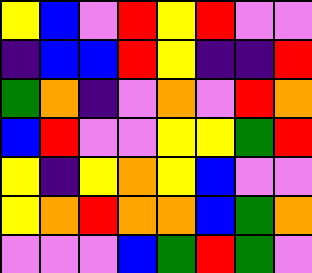[["yellow", "blue", "violet", "red", "yellow", "red", "violet", "violet"], ["indigo", "blue", "blue", "red", "yellow", "indigo", "indigo", "red"], ["green", "orange", "indigo", "violet", "orange", "violet", "red", "orange"], ["blue", "red", "violet", "violet", "yellow", "yellow", "green", "red"], ["yellow", "indigo", "yellow", "orange", "yellow", "blue", "violet", "violet"], ["yellow", "orange", "red", "orange", "orange", "blue", "green", "orange"], ["violet", "violet", "violet", "blue", "green", "red", "green", "violet"]]